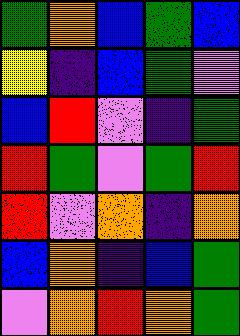[["green", "orange", "blue", "green", "blue"], ["yellow", "indigo", "blue", "green", "violet"], ["blue", "red", "violet", "indigo", "green"], ["red", "green", "violet", "green", "red"], ["red", "violet", "orange", "indigo", "orange"], ["blue", "orange", "indigo", "blue", "green"], ["violet", "orange", "red", "orange", "green"]]